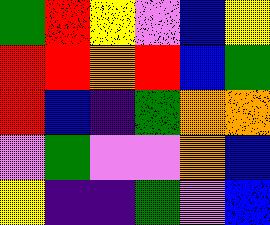[["green", "red", "yellow", "violet", "blue", "yellow"], ["red", "red", "orange", "red", "blue", "green"], ["red", "blue", "indigo", "green", "orange", "orange"], ["violet", "green", "violet", "violet", "orange", "blue"], ["yellow", "indigo", "indigo", "green", "violet", "blue"]]